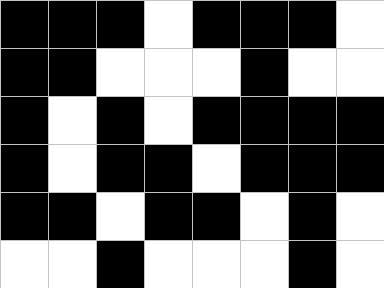[["black", "black", "black", "white", "black", "black", "black", "white"], ["black", "black", "white", "white", "white", "black", "white", "white"], ["black", "white", "black", "white", "black", "black", "black", "black"], ["black", "white", "black", "black", "white", "black", "black", "black"], ["black", "black", "white", "black", "black", "white", "black", "white"], ["white", "white", "black", "white", "white", "white", "black", "white"]]